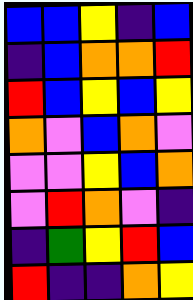[["blue", "blue", "yellow", "indigo", "blue"], ["indigo", "blue", "orange", "orange", "red"], ["red", "blue", "yellow", "blue", "yellow"], ["orange", "violet", "blue", "orange", "violet"], ["violet", "violet", "yellow", "blue", "orange"], ["violet", "red", "orange", "violet", "indigo"], ["indigo", "green", "yellow", "red", "blue"], ["red", "indigo", "indigo", "orange", "yellow"]]